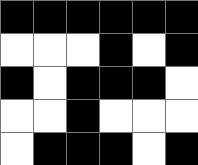[["black", "black", "black", "black", "black", "black"], ["white", "white", "white", "black", "white", "black"], ["black", "white", "black", "black", "black", "white"], ["white", "white", "black", "white", "white", "white"], ["white", "black", "black", "black", "white", "black"]]